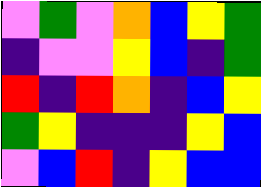[["violet", "green", "violet", "orange", "blue", "yellow", "green"], ["indigo", "violet", "violet", "yellow", "blue", "indigo", "green"], ["red", "indigo", "red", "orange", "indigo", "blue", "yellow"], ["green", "yellow", "indigo", "indigo", "indigo", "yellow", "blue"], ["violet", "blue", "red", "indigo", "yellow", "blue", "blue"]]